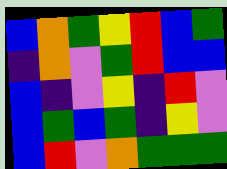[["blue", "orange", "green", "yellow", "red", "blue", "green"], ["indigo", "orange", "violet", "green", "red", "blue", "blue"], ["blue", "indigo", "violet", "yellow", "indigo", "red", "violet"], ["blue", "green", "blue", "green", "indigo", "yellow", "violet"], ["blue", "red", "violet", "orange", "green", "green", "green"]]